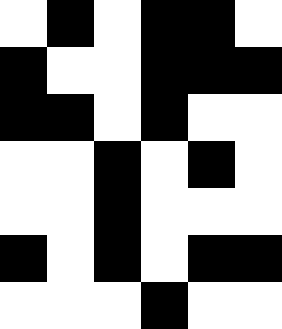[["white", "black", "white", "black", "black", "white"], ["black", "white", "white", "black", "black", "black"], ["black", "black", "white", "black", "white", "white"], ["white", "white", "black", "white", "black", "white"], ["white", "white", "black", "white", "white", "white"], ["black", "white", "black", "white", "black", "black"], ["white", "white", "white", "black", "white", "white"]]